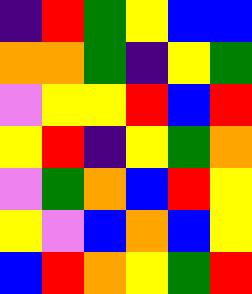[["indigo", "red", "green", "yellow", "blue", "blue"], ["orange", "orange", "green", "indigo", "yellow", "green"], ["violet", "yellow", "yellow", "red", "blue", "red"], ["yellow", "red", "indigo", "yellow", "green", "orange"], ["violet", "green", "orange", "blue", "red", "yellow"], ["yellow", "violet", "blue", "orange", "blue", "yellow"], ["blue", "red", "orange", "yellow", "green", "red"]]